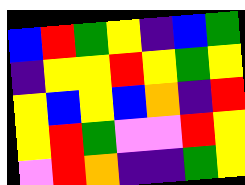[["blue", "red", "green", "yellow", "indigo", "blue", "green"], ["indigo", "yellow", "yellow", "red", "yellow", "green", "yellow"], ["yellow", "blue", "yellow", "blue", "orange", "indigo", "red"], ["yellow", "red", "green", "violet", "violet", "red", "yellow"], ["violet", "red", "orange", "indigo", "indigo", "green", "yellow"]]